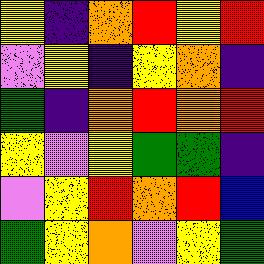[["yellow", "indigo", "orange", "red", "yellow", "red"], ["violet", "yellow", "indigo", "yellow", "orange", "indigo"], ["green", "indigo", "orange", "red", "orange", "red"], ["yellow", "violet", "yellow", "green", "green", "indigo"], ["violet", "yellow", "red", "orange", "red", "blue"], ["green", "yellow", "orange", "violet", "yellow", "green"]]